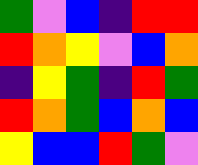[["green", "violet", "blue", "indigo", "red", "red"], ["red", "orange", "yellow", "violet", "blue", "orange"], ["indigo", "yellow", "green", "indigo", "red", "green"], ["red", "orange", "green", "blue", "orange", "blue"], ["yellow", "blue", "blue", "red", "green", "violet"]]